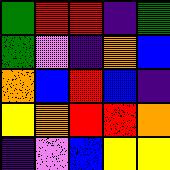[["green", "red", "red", "indigo", "green"], ["green", "violet", "indigo", "orange", "blue"], ["orange", "blue", "red", "blue", "indigo"], ["yellow", "orange", "red", "red", "orange"], ["indigo", "violet", "blue", "yellow", "yellow"]]